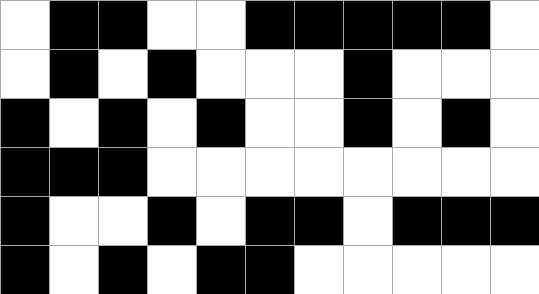[["white", "black", "black", "white", "white", "black", "black", "black", "black", "black", "white"], ["white", "black", "white", "black", "white", "white", "white", "black", "white", "white", "white"], ["black", "white", "black", "white", "black", "white", "white", "black", "white", "black", "white"], ["black", "black", "black", "white", "white", "white", "white", "white", "white", "white", "white"], ["black", "white", "white", "black", "white", "black", "black", "white", "black", "black", "black"], ["black", "white", "black", "white", "black", "black", "white", "white", "white", "white", "white"]]